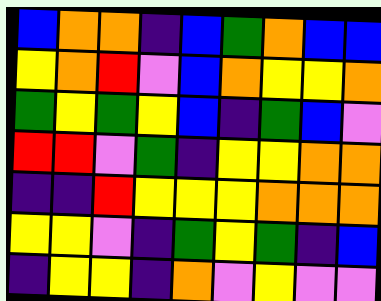[["blue", "orange", "orange", "indigo", "blue", "green", "orange", "blue", "blue"], ["yellow", "orange", "red", "violet", "blue", "orange", "yellow", "yellow", "orange"], ["green", "yellow", "green", "yellow", "blue", "indigo", "green", "blue", "violet"], ["red", "red", "violet", "green", "indigo", "yellow", "yellow", "orange", "orange"], ["indigo", "indigo", "red", "yellow", "yellow", "yellow", "orange", "orange", "orange"], ["yellow", "yellow", "violet", "indigo", "green", "yellow", "green", "indigo", "blue"], ["indigo", "yellow", "yellow", "indigo", "orange", "violet", "yellow", "violet", "violet"]]